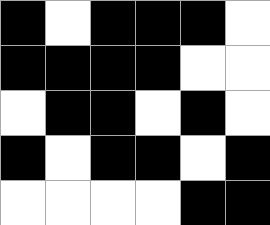[["black", "white", "black", "black", "black", "white"], ["black", "black", "black", "black", "white", "white"], ["white", "black", "black", "white", "black", "white"], ["black", "white", "black", "black", "white", "black"], ["white", "white", "white", "white", "black", "black"]]